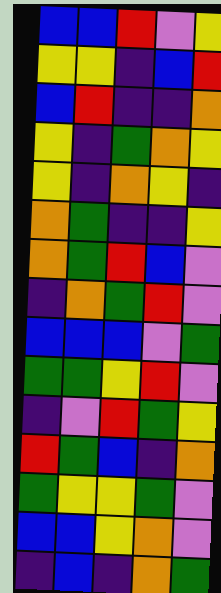[["blue", "blue", "red", "violet", "yellow"], ["yellow", "yellow", "indigo", "blue", "red"], ["blue", "red", "indigo", "indigo", "orange"], ["yellow", "indigo", "green", "orange", "yellow"], ["yellow", "indigo", "orange", "yellow", "indigo"], ["orange", "green", "indigo", "indigo", "yellow"], ["orange", "green", "red", "blue", "violet"], ["indigo", "orange", "green", "red", "violet"], ["blue", "blue", "blue", "violet", "green"], ["green", "green", "yellow", "red", "violet"], ["indigo", "violet", "red", "green", "yellow"], ["red", "green", "blue", "indigo", "orange"], ["green", "yellow", "yellow", "green", "violet"], ["blue", "blue", "yellow", "orange", "violet"], ["indigo", "blue", "indigo", "orange", "green"]]